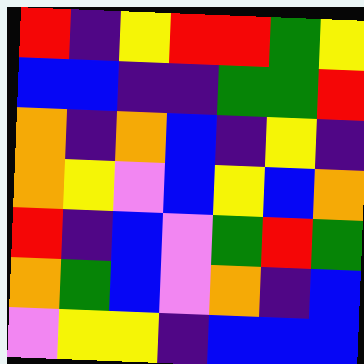[["red", "indigo", "yellow", "red", "red", "green", "yellow"], ["blue", "blue", "indigo", "indigo", "green", "green", "red"], ["orange", "indigo", "orange", "blue", "indigo", "yellow", "indigo"], ["orange", "yellow", "violet", "blue", "yellow", "blue", "orange"], ["red", "indigo", "blue", "violet", "green", "red", "green"], ["orange", "green", "blue", "violet", "orange", "indigo", "blue"], ["violet", "yellow", "yellow", "indigo", "blue", "blue", "blue"]]